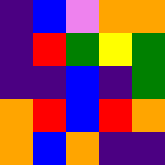[["indigo", "blue", "violet", "orange", "orange"], ["indigo", "red", "green", "yellow", "green"], ["indigo", "indigo", "blue", "indigo", "green"], ["orange", "red", "blue", "red", "orange"], ["orange", "blue", "orange", "indigo", "indigo"]]